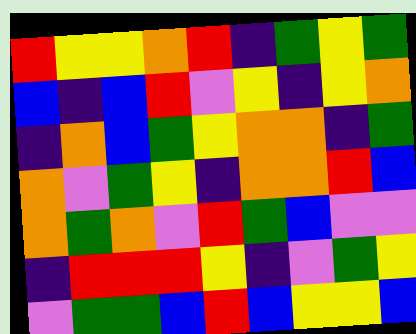[["red", "yellow", "yellow", "orange", "red", "indigo", "green", "yellow", "green"], ["blue", "indigo", "blue", "red", "violet", "yellow", "indigo", "yellow", "orange"], ["indigo", "orange", "blue", "green", "yellow", "orange", "orange", "indigo", "green"], ["orange", "violet", "green", "yellow", "indigo", "orange", "orange", "red", "blue"], ["orange", "green", "orange", "violet", "red", "green", "blue", "violet", "violet"], ["indigo", "red", "red", "red", "yellow", "indigo", "violet", "green", "yellow"], ["violet", "green", "green", "blue", "red", "blue", "yellow", "yellow", "blue"]]